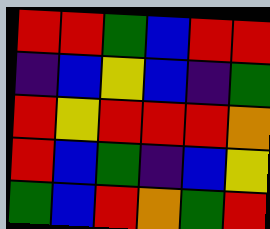[["red", "red", "green", "blue", "red", "red"], ["indigo", "blue", "yellow", "blue", "indigo", "green"], ["red", "yellow", "red", "red", "red", "orange"], ["red", "blue", "green", "indigo", "blue", "yellow"], ["green", "blue", "red", "orange", "green", "red"]]